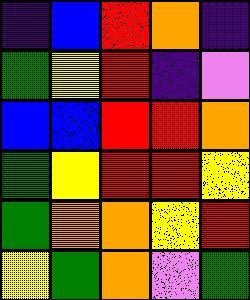[["indigo", "blue", "red", "orange", "indigo"], ["green", "yellow", "red", "indigo", "violet"], ["blue", "blue", "red", "red", "orange"], ["green", "yellow", "red", "red", "yellow"], ["green", "orange", "orange", "yellow", "red"], ["yellow", "green", "orange", "violet", "green"]]